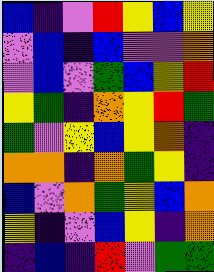[["blue", "indigo", "violet", "red", "yellow", "blue", "yellow"], ["violet", "blue", "indigo", "blue", "violet", "violet", "orange"], ["violet", "blue", "violet", "green", "blue", "yellow", "red"], ["yellow", "green", "indigo", "orange", "yellow", "red", "green"], ["green", "violet", "yellow", "blue", "yellow", "orange", "indigo"], ["orange", "orange", "indigo", "orange", "green", "yellow", "indigo"], ["blue", "violet", "orange", "green", "yellow", "blue", "orange"], ["yellow", "indigo", "violet", "blue", "yellow", "indigo", "orange"], ["indigo", "blue", "indigo", "red", "violet", "green", "green"]]